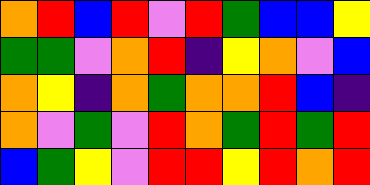[["orange", "red", "blue", "red", "violet", "red", "green", "blue", "blue", "yellow"], ["green", "green", "violet", "orange", "red", "indigo", "yellow", "orange", "violet", "blue"], ["orange", "yellow", "indigo", "orange", "green", "orange", "orange", "red", "blue", "indigo"], ["orange", "violet", "green", "violet", "red", "orange", "green", "red", "green", "red"], ["blue", "green", "yellow", "violet", "red", "red", "yellow", "red", "orange", "red"]]